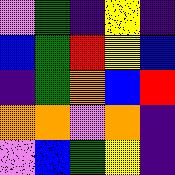[["violet", "green", "indigo", "yellow", "indigo"], ["blue", "green", "red", "yellow", "blue"], ["indigo", "green", "orange", "blue", "red"], ["orange", "orange", "violet", "orange", "indigo"], ["violet", "blue", "green", "yellow", "indigo"]]